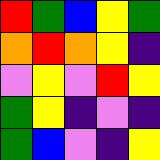[["red", "green", "blue", "yellow", "green"], ["orange", "red", "orange", "yellow", "indigo"], ["violet", "yellow", "violet", "red", "yellow"], ["green", "yellow", "indigo", "violet", "indigo"], ["green", "blue", "violet", "indigo", "yellow"]]